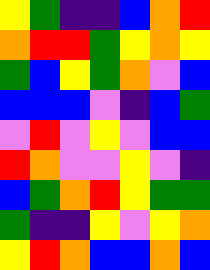[["yellow", "green", "indigo", "indigo", "blue", "orange", "red"], ["orange", "red", "red", "green", "yellow", "orange", "yellow"], ["green", "blue", "yellow", "green", "orange", "violet", "blue"], ["blue", "blue", "blue", "violet", "indigo", "blue", "green"], ["violet", "red", "violet", "yellow", "violet", "blue", "blue"], ["red", "orange", "violet", "violet", "yellow", "violet", "indigo"], ["blue", "green", "orange", "red", "yellow", "green", "green"], ["green", "indigo", "indigo", "yellow", "violet", "yellow", "orange"], ["yellow", "red", "orange", "blue", "blue", "orange", "blue"]]